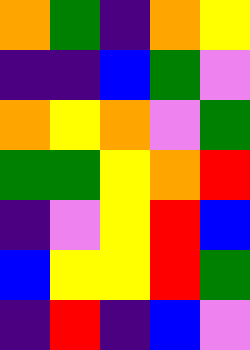[["orange", "green", "indigo", "orange", "yellow"], ["indigo", "indigo", "blue", "green", "violet"], ["orange", "yellow", "orange", "violet", "green"], ["green", "green", "yellow", "orange", "red"], ["indigo", "violet", "yellow", "red", "blue"], ["blue", "yellow", "yellow", "red", "green"], ["indigo", "red", "indigo", "blue", "violet"]]